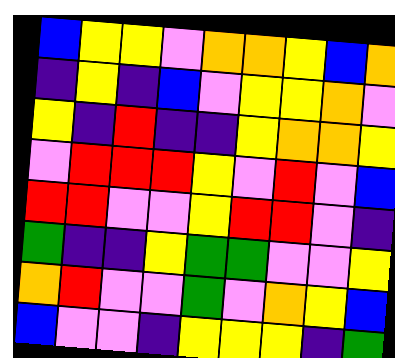[["blue", "yellow", "yellow", "violet", "orange", "orange", "yellow", "blue", "orange"], ["indigo", "yellow", "indigo", "blue", "violet", "yellow", "yellow", "orange", "violet"], ["yellow", "indigo", "red", "indigo", "indigo", "yellow", "orange", "orange", "yellow"], ["violet", "red", "red", "red", "yellow", "violet", "red", "violet", "blue"], ["red", "red", "violet", "violet", "yellow", "red", "red", "violet", "indigo"], ["green", "indigo", "indigo", "yellow", "green", "green", "violet", "violet", "yellow"], ["orange", "red", "violet", "violet", "green", "violet", "orange", "yellow", "blue"], ["blue", "violet", "violet", "indigo", "yellow", "yellow", "yellow", "indigo", "green"]]